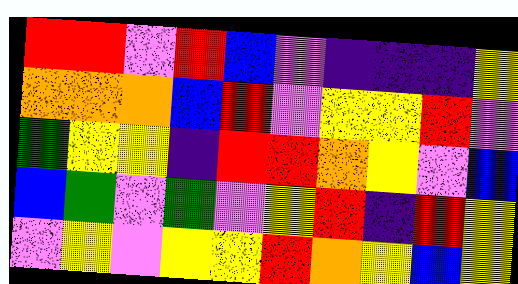[["red", "red", "violet", "red", "blue", "violet", "indigo", "indigo", "indigo", "yellow"], ["orange", "orange", "orange", "blue", "red", "violet", "yellow", "yellow", "red", "violet"], ["green", "yellow", "yellow", "indigo", "red", "red", "orange", "yellow", "violet", "blue"], ["blue", "green", "violet", "green", "violet", "yellow", "red", "indigo", "red", "yellow"], ["violet", "yellow", "violet", "yellow", "yellow", "red", "orange", "yellow", "blue", "yellow"]]